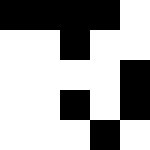[["black", "black", "black", "black", "white"], ["white", "white", "black", "white", "white"], ["white", "white", "white", "white", "black"], ["white", "white", "black", "white", "black"], ["white", "white", "white", "black", "white"]]